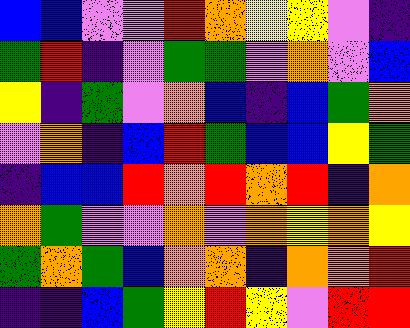[["blue", "blue", "violet", "violet", "red", "orange", "yellow", "yellow", "violet", "indigo"], ["green", "red", "indigo", "violet", "green", "green", "violet", "orange", "violet", "blue"], ["yellow", "indigo", "green", "violet", "orange", "blue", "indigo", "blue", "green", "orange"], ["violet", "orange", "indigo", "blue", "red", "green", "blue", "blue", "yellow", "green"], ["indigo", "blue", "blue", "red", "orange", "red", "orange", "red", "indigo", "orange"], ["orange", "green", "violet", "violet", "orange", "violet", "orange", "yellow", "orange", "yellow"], ["green", "orange", "green", "blue", "orange", "orange", "indigo", "orange", "orange", "red"], ["indigo", "indigo", "blue", "green", "yellow", "red", "yellow", "violet", "red", "red"]]